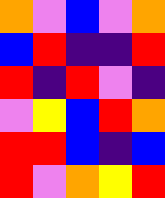[["orange", "violet", "blue", "violet", "orange"], ["blue", "red", "indigo", "indigo", "red"], ["red", "indigo", "red", "violet", "indigo"], ["violet", "yellow", "blue", "red", "orange"], ["red", "red", "blue", "indigo", "blue"], ["red", "violet", "orange", "yellow", "red"]]